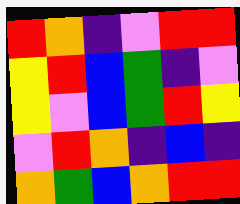[["red", "orange", "indigo", "violet", "red", "red"], ["yellow", "red", "blue", "green", "indigo", "violet"], ["yellow", "violet", "blue", "green", "red", "yellow"], ["violet", "red", "orange", "indigo", "blue", "indigo"], ["orange", "green", "blue", "orange", "red", "red"]]